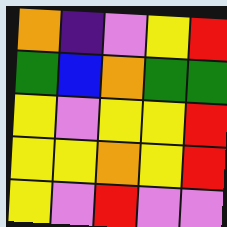[["orange", "indigo", "violet", "yellow", "red"], ["green", "blue", "orange", "green", "green"], ["yellow", "violet", "yellow", "yellow", "red"], ["yellow", "yellow", "orange", "yellow", "red"], ["yellow", "violet", "red", "violet", "violet"]]